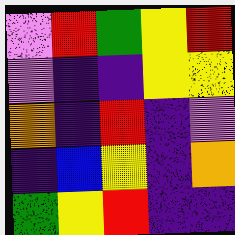[["violet", "red", "green", "yellow", "red"], ["violet", "indigo", "indigo", "yellow", "yellow"], ["orange", "indigo", "red", "indigo", "violet"], ["indigo", "blue", "yellow", "indigo", "orange"], ["green", "yellow", "red", "indigo", "indigo"]]